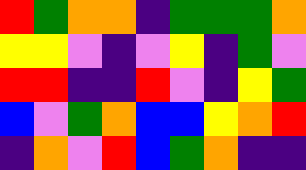[["red", "green", "orange", "orange", "indigo", "green", "green", "green", "orange"], ["yellow", "yellow", "violet", "indigo", "violet", "yellow", "indigo", "green", "violet"], ["red", "red", "indigo", "indigo", "red", "violet", "indigo", "yellow", "green"], ["blue", "violet", "green", "orange", "blue", "blue", "yellow", "orange", "red"], ["indigo", "orange", "violet", "red", "blue", "green", "orange", "indigo", "indigo"]]